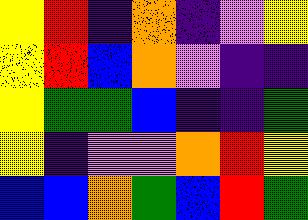[["yellow", "red", "indigo", "orange", "indigo", "violet", "yellow"], ["yellow", "red", "blue", "orange", "violet", "indigo", "indigo"], ["yellow", "green", "green", "blue", "indigo", "indigo", "green"], ["yellow", "indigo", "violet", "violet", "orange", "red", "yellow"], ["blue", "blue", "orange", "green", "blue", "red", "green"]]